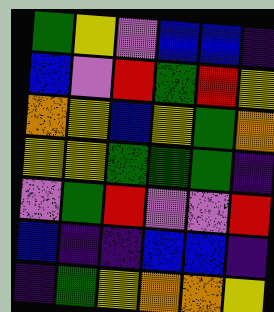[["green", "yellow", "violet", "blue", "blue", "indigo"], ["blue", "violet", "red", "green", "red", "yellow"], ["orange", "yellow", "blue", "yellow", "green", "orange"], ["yellow", "yellow", "green", "green", "green", "indigo"], ["violet", "green", "red", "violet", "violet", "red"], ["blue", "indigo", "indigo", "blue", "blue", "indigo"], ["indigo", "green", "yellow", "orange", "orange", "yellow"]]